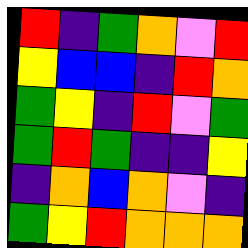[["red", "indigo", "green", "orange", "violet", "red"], ["yellow", "blue", "blue", "indigo", "red", "orange"], ["green", "yellow", "indigo", "red", "violet", "green"], ["green", "red", "green", "indigo", "indigo", "yellow"], ["indigo", "orange", "blue", "orange", "violet", "indigo"], ["green", "yellow", "red", "orange", "orange", "orange"]]